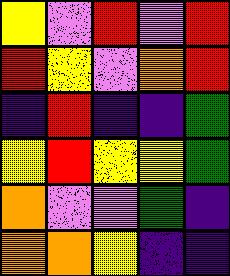[["yellow", "violet", "red", "violet", "red"], ["red", "yellow", "violet", "orange", "red"], ["indigo", "red", "indigo", "indigo", "green"], ["yellow", "red", "yellow", "yellow", "green"], ["orange", "violet", "violet", "green", "indigo"], ["orange", "orange", "yellow", "indigo", "indigo"]]